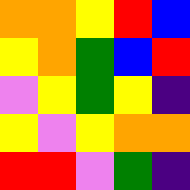[["orange", "orange", "yellow", "red", "blue"], ["yellow", "orange", "green", "blue", "red"], ["violet", "yellow", "green", "yellow", "indigo"], ["yellow", "violet", "yellow", "orange", "orange"], ["red", "red", "violet", "green", "indigo"]]